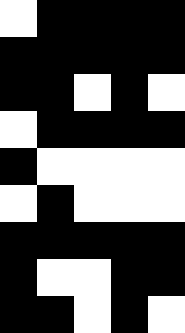[["white", "black", "black", "black", "black"], ["black", "black", "black", "black", "black"], ["black", "black", "white", "black", "white"], ["white", "black", "black", "black", "black"], ["black", "white", "white", "white", "white"], ["white", "black", "white", "white", "white"], ["black", "black", "black", "black", "black"], ["black", "white", "white", "black", "black"], ["black", "black", "white", "black", "white"]]